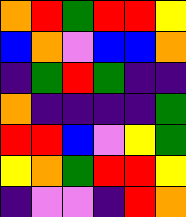[["orange", "red", "green", "red", "red", "yellow"], ["blue", "orange", "violet", "blue", "blue", "orange"], ["indigo", "green", "red", "green", "indigo", "indigo"], ["orange", "indigo", "indigo", "indigo", "indigo", "green"], ["red", "red", "blue", "violet", "yellow", "green"], ["yellow", "orange", "green", "red", "red", "yellow"], ["indigo", "violet", "violet", "indigo", "red", "orange"]]